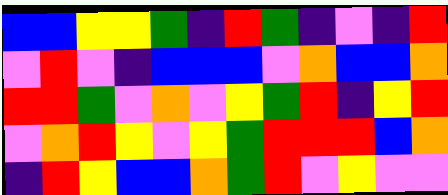[["blue", "blue", "yellow", "yellow", "green", "indigo", "red", "green", "indigo", "violet", "indigo", "red"], ["violet", "red", "violet", "indigo", "blue", "blue", "blue", "violet", "orange", "blue", "blue", "orange"], ["red", "red", "green", "violet", "orange", "violet", "yellow", "green", "red", "indigo", "yellow", "red"], ["violet", "orange", "red", "yellow", "violet", "yellow", "green", "red", "red", "red", "blue", "orange"], ["indigo", "red", "yellow", "blue", "blue", "orange", "green", "red", "violet", "yellow", "violet", "violet"]]